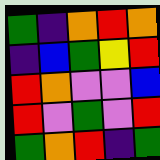[["green", "indigo", "orange", "red", "orange"], ["indigo", "blue", "green", "yellow", "red"], ["red", "orange", "violet", "violet", "blue"], ["red", "violet", "green", "violet", "red"], ["green", "orange", "red", "indigo", "green"]]